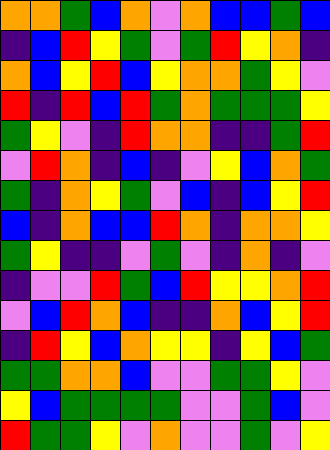[["orange", "orange", "green", "blue", "orange", "violet", "orange", "blue", "blue", "green", "blue"], ["indigo", "blue", "red", "yellow", "green", "violet", "green", "red", "yellow", "orange", "indigo"], ["orange", "blue", "yellow", "red", "blue", "yellow", "orange", "orange", "green", "yellow", "violet"], ["red", "indigo", "red", "blue", "red", "green", "orange", "green", "green", "green", "yellow"], ["green", "yellow", "violet", "indigo", "red", "orange", "orange", "indigo", "indigo", "green", "red"], ["violet", "red", "orange", "indigo", "blue", "indigo", "violet", "yellow", "blue", "orange", "green"], ["green", "indigo", "orange", "yellow", "green", "violet", "blue", "indigo", "blue", "yellow", "red"], ["blue", "indigo", "orange", "blue", "blue", "red", "orange", "indigo", "orange", "orange", "yellow"], ["green", "yellow", "indigo", "indigo", "violet", "green", "violet", "indigo", "orange", "indigo", "violet"], ["indigo", "violet", "violet", "red", "green", "blue", "red", "yellow", "yellow", "orange", "red"], ["violet", "blue", "red", "orange", "blue", "indigo", "indigo", "orange", "blue", "yellow", "red"], ["indigo", "red", "yellow", "blue", "orange", "yellow", "yellow", "indigo", "yellow", "blue", "green"], ["green", "green", "orange", "orange", "blue", "violet", "violet", "green", "green", "yellow", "violet"], ["yellow", "blue", "green", "green", "green", "green", "violet", "violet", "green", "blue", "violet"], ["red", "green", "green", "yellow", "violet", "orange", "violet", "violet", "green", "violet", "yellow"]]